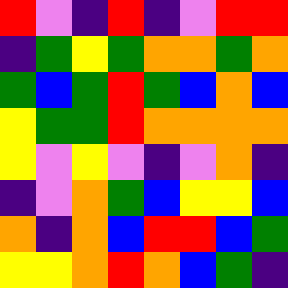[["red", "violet", "indigo", "red", "indigo", "violet", "red", "red"], ["indigo", "green", "yellow", "green", "orange", "orange", "green", "orange"], ["green", "blue", "green", "red", "green", "blue", "orange", "blue"], ["yellow", "green", "green", "red", "orange", "orange", "orange", "orange"], ["yellow", "violet", "yellow", "violet", "indigo", "violet", "orange", "indigo"], ["indigo", "violet", "orange", "green", "blue", "yellow", "yellow", "blue"], ["orange", "indigo", "orange", "blue", "red", "red", "blue", "green"], ["yellow", "yellow", "orange", "red", "orange", "blue", "green", "indigo"]]